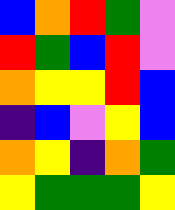[["blue", "orange", "red", "green", "violet"], ["red", "green", "blue", "red", "violet"], ["orange", "yellow", "yellow", "red", "blue"], ["indigo", "blue", "violet", "yellow", "blue"], ["orange", "yellow", "indigo", "orange", "green"], ["yellow", "green", "green", "green", "yellow"]]